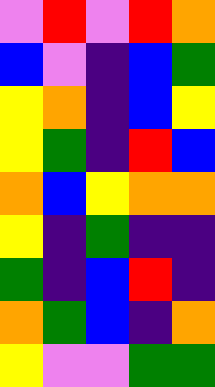[["violet", "red", "violet", "red", "orange"], ["blue", "violet", "indigo", "blue", "green"], ["yellow", "orange", "indigo", "blue", "yellow"], ["yellow", "green", "indigo", "red", "blue"], ["orange", "blue", "yellow", "orange", "orange"], ["yellow", "indigo", "green", "indigo", "indigo"], ["green", "indigo", "blue", "red", "indigo"], ["orange", "green", "blue", "indigo", "orange"], ["yellow", "violet", "violet", "green", "green"]]